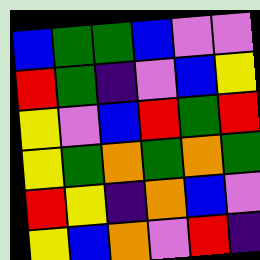[["blue", "green", "green", "blue", "violet", "violet"], ["red", "green", "indigo", "violet", "blue", "yellow"], ["yellow", "violet", "blue", "red", "green", "red"], ["yellow", "green", "orange", "green", "orange", "green"], ["red", "yellow", "indigo", "orange", "blue", "violet"], ["yellow", "blue", "orange", "violet", "red", "indigo"]]